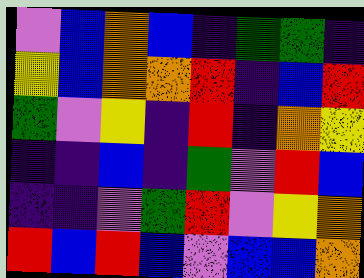[["violet", "blue", "orange", "blue", "indigo", "green", "green", "indigo"], ["yellow", "blue", "orange", "orange", "red", "indigo", "blue", "red"], ["green", "violet", "yellow", "indigo", "red", "indigo", "orange", "yellow"], ["indigo", "indigo", "blue", "indigo", "green", "violet", "red", "blue"], ["indigo", "indigo", "violet", "green", "red", "violet", "yellow", "orange"], ["red", "blue", "red", "blue", "violet", "blue", "blue", "orange"]]